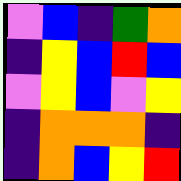[["violet", "blue", "indigo", "green", "orange"], ["indigo", "yellow", "blue", "red", "blue"], ["violet", "yellow", "blue", "violet", "yellow"], ["indigo", "orange", "orange", "orange", "indigo"], ["indigo", "orange", "blue", "yellow", "red"]]